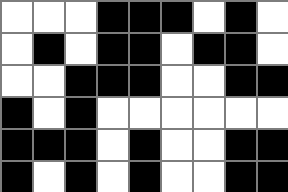[["white", "white", "white", "black", "black", "black", "white", "black", "white"], ["white", "black", "white", "black", "black", "white", "black", "black", "white"], ["white", "white", "black", "black", "black", "white", "white", "black", "black"], ["black", "white", "black", "white", "white", "white", "white", "white", "white"], ["black", "black", "black", "white", "black", "white", "white", "black", "black"], ["black", "white", "black", "white", "black", "white", "white", "black", "black"]]